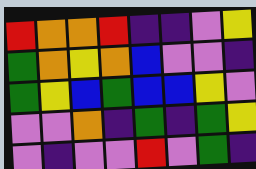[["red", "orange", "orange", "red", "indigo", "indigo", "violet", "yellow"], ["green", "orange", "yellow", "orange", "blue", "violet", "violet", "indigo"], ["green", "yellow", "blue", "green", "blue", "blue", "yellow", "violet"], ["violet", "violet", "orange", "indigo", "green", "indigo", "green", "yellow"], ["violet", "indigo", "violet", "violet", "red", "violet", "green", "indigo"]]